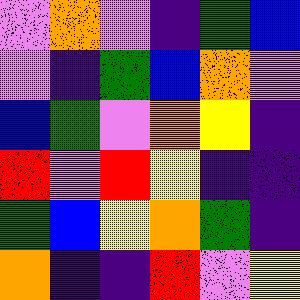[["violet", "orange", "violet", "indigo", "green", "blue"], ["violet", "indigo", "green", "blue", "orange", "violet"], ["blue", "green", "violet", "orange", "yellow", "indigo"], ["red", "violet", "red", "yellow", "indigo", "indigo"], ["green", "blue", "yellow", "orange", "green", "indigo"], ["orange", "indigo", "indigo", "red", "violet", "yellow"]]